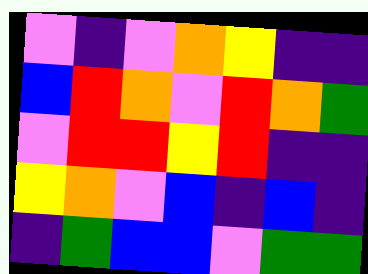[["violet", "indigo", "violet", "orange", "yellow", "indigo", "indigo"], ["blue", "red", "orange", "violet", "red", "orange", "green"], ["violet", "red", "red", "yellow", "red", "indigo", "indigo"], ["yellow", "orange", "violet", "blue", "indigo", "blue", "indigo"], ["indigo", "green", "blue", "blue", "violet", "green", "green"]]